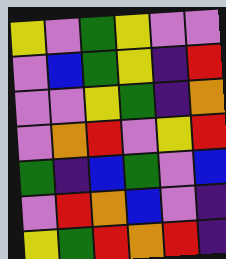[["yellow", "violet", "green", "yellow", "violet", "violet"], ["violet", "blue", "green", "yellow", "indigo", "red"], ["violet", "violet", "yellow", "green", "indigo", "orange"], ["violet", "orange", "red", "violet", "yellow", "red"], ["green", "indigo", "blue", "green", "violet", "blue"], ["violet", "red", "orange", "blue", "violet", "indigo"], ["yellow", "green", "red", "orange", "red", "indigo"]]